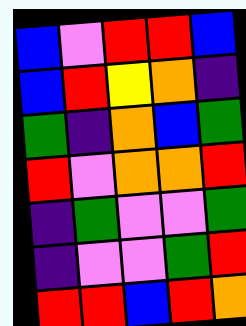[["blue", "violet", "red", "red", "blue"], ["blue", "red", "yellow", "orange", "indigo"], ["green", "indigo", "orange", "blue", "green"], ["red", "violet", "orange", "orange", "red"], ["indigo", "green", "violet", "violet", "green"], ["indigo", "violet", "violet", "green", "red"], ["red", "red", "blue", "red", "orange"]]